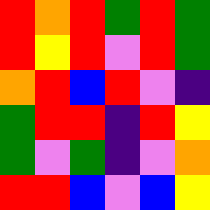[["red", "orange", "red", "green", "red", "green"], ["red", "yellow", "red", "violet", "red", "green"], ["orange", "red", "blue", "red", "violet", "indigo"], ["green", "red", "red", "indigo", "red", "yellow"], ["green", "violet", "green", "indigo", "violet", "orange"], ["red", "red", "blue", "violet", "blue", "yellow"]]